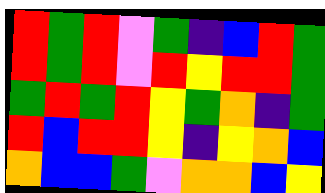[["red", "green", "red", "violet", "green", "indigo", "blue", "red", "green"], ["red", "green", "red", "violet", "red", "yellow", "red", "red", "green"], ["green", "red", "green", "red", "yellow", "green", "orange", "indigo", "green"], ["red", "blue", "red", "red", "yellow", "indigo", "yellow", "orange", "blue"], ["orange", "blue", "blue", "green", "violet", "orange", "orange", "blue", "yellow"]]